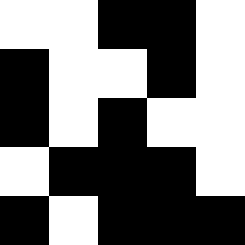[["white", "white", "black", "black", "white"], ["black", "white", "white", "black", "white"], ["black", "white", "black", "white", "white"], ["white", "black", "black", "black", "white"], ["black", "white", "black", "black", "black"]]